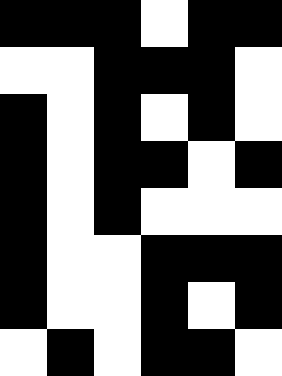[["black", "black", "black", "white", "black", "black"], ["white", "white", "black", "black", "black", "white"], ["black", "white", "black", "white", "black", "white"], ["black", "white", "black", "black", "white", "black"], ["black", "white", "black", "white", "white", "white"], ["black", "white", "white", "black", "black", "black"], ["black", "white", "white", "black", "white", "black"], ["white", "black", "white", "black", "black", "white"]]